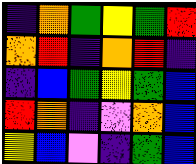[["indigo", "orange", "green", "yellow", "green", "red"], ["orange", "red", "indigo", "orange", "red", "indigo"], ["indigo", "blue", "green", "yellow", "green", "blue"], ["red", "orange", "indigo", "violet", "orange", "blue"], ["yellow", "blue", "violet", "indigo", "green", "blue"]]